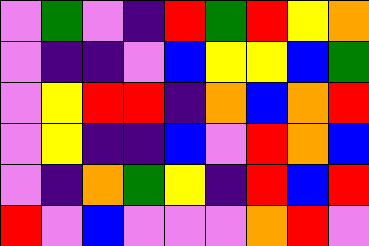[["violet", "green", "violet", "indigo", "red", "green", "red", "yellow", "orange"], ["violet", "indigo", "indigo", "violet", "blue", "yellow", "yellow", "blue", "green"], ["violet", "yellow", "red", "red", "indigo", "orange", "blue", "orange", "red"], ["violet", "yellow", "indigo", "indigo", "blue", "violet", "red", "orange", "blue"], ["violet", "indigo", "orange", "green", "yellow", "indigo", "red", "blue", "red"], ["red", "violet", "blue", "violet", "violet", "violet", "orange", "red", "violet"]]